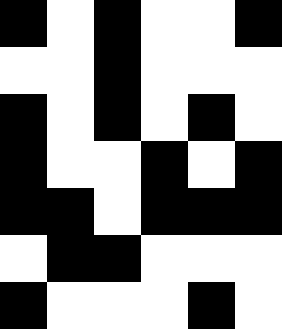[["black", "white", "black", "white", "white", "black"], ["white", "white", "black", "white", "white", "white"], ["black", "white", "black", "white", "black", "white"], ["black", "white", "white", "black", "white", "black"], ["black", "black", "white", "black", "black", "black"], ["white", "black", "black", "white", "white", "white"], ["black", "white", "white", "white", "black", "white"]]